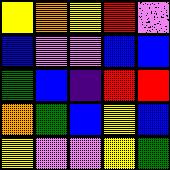[["yellow", "orange", "yellow", "red", "violet"], ["blue", "violet", "violet", "blue", "blue"], ["green", "blue", "indigo", "red", "red"], ["orange", "green", "blue", "yellow", "blue"], ["yellow", "violet", "violet", "yellow", "green"]]